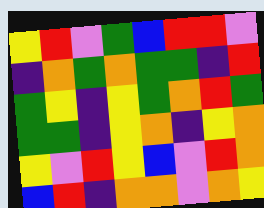[["yellow", "red", "violet", "green", "blue", "red", "red", "violet"], ["indigo", "orange", "green", "orange", "green", "green", "indigo", "red"], ["green", "yellow", "indigo", "yellow", "green", "orange", "red", "green"], ["green", "green", "indigo", "yellow", "orange", "indigo", "yellow", "orange"], ["yellow", "violet", "red", "yellow", "blue", "violet", "red", "orange"], ["blue", "red", "indigo", "orange", "orange", "violet", "orange", "yellow"]]